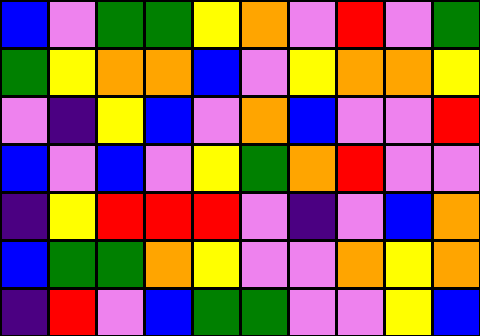[["blue", "violet", "green", "green", "yellow", "orange", "violet", "red", "violet", "green"], ["green", "yellow", "orange", "orange", "blue", "violet", "yellow", "orange", "orange", "yellow"], ["violet", "indigo", "yellow", "blue", "violet", "orange", "blue", "violet", "violet", "red"], ["blue", "violet", "blue", "violet", "yellow", "green", "orange", "red", "violet", "violet"], ["indigo", "yellow", "red", "red", "red", "violet", "indigo", "violet", "blue", "orange"], ["blue", "green", "green", "orange", "yellow", "violet", "violet", "orange", "yellow", "orange"], ["indigo", "red", "violet", "blue", "green", "green", "violet", "violet", "yellow", "blue"]]